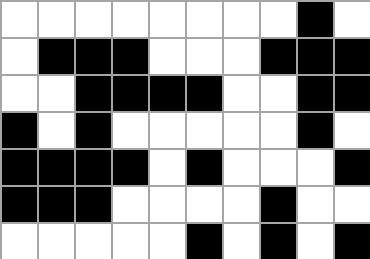[["white", "white", "white", "white", "white", "white", "white", "white", "black", "white"], ["white", "black", "black", "black", "white", "white", "white", "black", "black", "black"], ["white", "white", "black", "black", "black", "black", "white", "white", "black", "black"], ["black", "white", "black", "white", "white", "white", "white", "white", "black", "white"], ["black", "black", "black", "black", "white", "black", "white", "white", "white", "black"], ["black", "black", "black", "white", "white", "white", "white", "black", "white", "white"], ["white", "white", "white", "white", "white", "black", "white", "black", "white", "black"]]